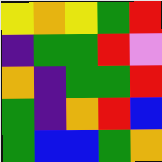[["yellow", "orange", "yellow", "green", "red"], ["indigo", "green", "green", "red", "violet"], ["orange", "indigo", "green", "green", "red"], ["green", "indigo", "orange", "red", "blue"], ["green", "blue", "blue", "green", "orange"]]